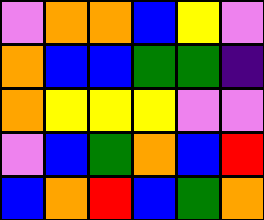[["violet", "orange", "orange", "blue", "yellow", "violet"], ["orange", "blue", "blue", "green", "green", "indigo"], ["orange", "yellow", "yellow", "yellow", "violet", "violet"], ["violet", "blue", "green", "orange", "blue", "red"], ["blue", "orange", "red", "blue", "green", "orange"]]